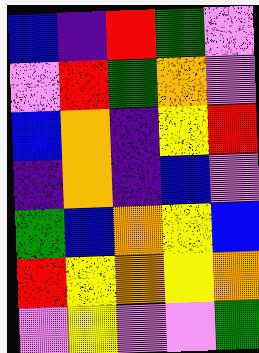[["blue", "indigo", "red", "green", "violet"], ["violet", "red", "green", "orange", "violet"], ["blue", "orange", "indigo", "yellow", "red"], ["indigo", "orange", "indigo", "blue", "violet"], ["green", "blue", "orange", "yellow", "blue"], ["red", "yellow", "orange", "yellow", "orange"], ["violet", "yellow", "violet", "violet", "green"]]